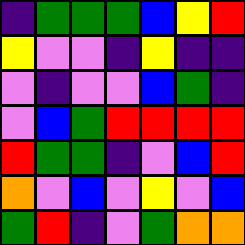[["indigo", "green", "green", "green", "blue", "yellow", "red"], ["yellow", "violet", "violet", "indigo", "yellow", "indigo", "indigo"], ["violet", "indigo", "violet", "violet", "blue", "green", "indigo"], ["violet", "blue", "green", "red", "red", "red", "red"], ["red", "green", "green", "indigo", "violet", "blue", "red"], ["orange", "violet", "blue", "violet", "yellow", "violet", "blue"], ["green", "red", "indigo", "violet", "green", "orange", "orange"]]